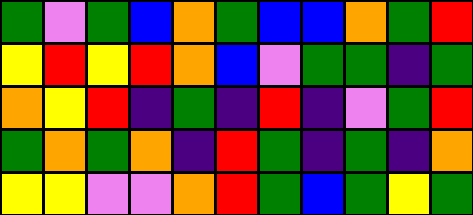[["green", "violet", "green", "blue", "orange", "green", "blue", "blue", "orange", "green", "red"], ["yellow", "red", "yellow", "red", "orange", "blue", "violet", "green", "green", "indigo", "green"], ["orange", "yellow", "red", "indigo", "green", "indigo", "red", "indigo", "violet", "green", "red"], ["green", "orange", "green", "orange", "indigo", "red", "green", "indigo", "green", "indigo", "orange"], ["yellow", "yellow", "violet", "violet", "orange", "red", "green", "blue", "green", "yellow", "green"]]